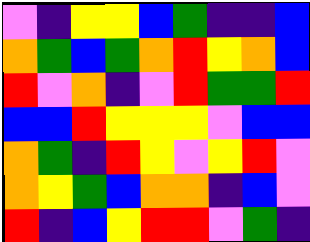[["violet", "indigo", "yellow", "yellow", "blue", "green", "indigo", "indigo", "blue"], ["orange", "green", "blue", "green", "orange", "red", "yellow", "orange", "blue"], ["red", "violet", "orange", "indigo", "violet", "red", "green", "green", "red"], ["blue", "blue", "red", "yellow", "yellow", "yellow", "violet", "blue", "blue"], ["orange", "green", "indigo", "red", "yellow", "violet", "yellow", "red", "violet"], ["orange", "yellow", "green", "blue", "orange", "orange", "indigo", "blue", "violet"], ["red", "indigo", "blue", "yellow", "red", "red", "violet", "green", "indigo"]]